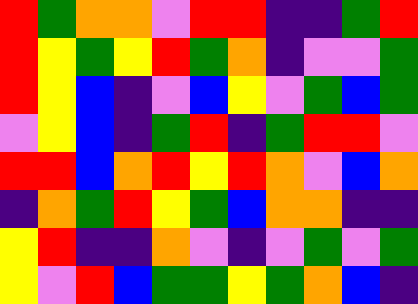[["red", "green", "orange", "orange", "violet", "red", "red", "indigo", "indigo", "green", "red"], ["red", "yellow", "green", "yellow", "red", "green", "orange", "indigo", "violet", "violet", "green"], ["red", "yellow", "blue", "indigo", "violet", "blue", "yellow", "violet", "green", "blue", "green"], ["violet", "yellow", "blue", "indigo", "green", "red", "indigo", "green", "red", "red", "violet"], ["red", "red", "blue", "orange", "red", "yellow", "red", "orange", "violet", "blue", "orange"], ["indigo", "orange", "green", "red", "yellow", "green", "blue", "orange", "orange", "indigo", "indigo"], ["yellow", "red", "indigo", "indigo", "orange", "violet", "indigo", "violet", "green", "violet", "green"], ["yellow", "violet", "red", "blue", "green", "green", "yellow", "green", "orange", "blue", "indigo"]]